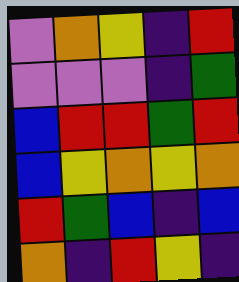[["violet", "orange", "yellow", "indigo", "red"], ["violet", "violet", "violet", "indigo", "green"], ["blue", "red", "red", "green", "red"], ["blue", "yellow", "orange", "yellow", "orange"], ["red", "green", "blue", "indigo", "blue"], ["orange", "indigo", "red", "yellow", "indigo"]]